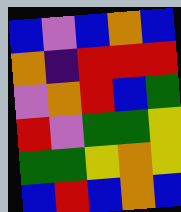[["blue", "violet", "blue", "orange", "blue"], ["orange", "indigo", "red", "red", "red"], ["violet", "orange", "red", "blue", "green"], ["red", "violet", "green", "green", "yellow"], ["green", "green", "yellow", "orange", "yellow"], ["blue", "red", "blue", "orange", "blue"]]